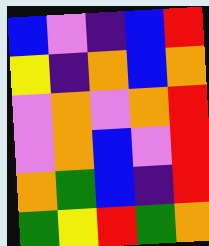[["blue", "violet", "indigo", "blue", "red"], ["yellow", "indigo", "orange", "blue", "orange"], ["violet", "orange", "violet", "orange", "red"], ["violet", "orange", "blue", "violet", "red"], ["orange", "green", "blue", "indigo", "red"], ["green", "yellow", "red", "green", "orange"]]